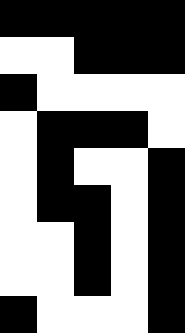[["black", "black", "black", "black", "black"], ["white", "white", "black", "black", "black"], ["black", "white", "white", "white", "white"], ["white", "black", "black", "black", "white"], ["white", "black", "white", "white", "black"], ["white", "black", "black", "white", "black"], ["white", "white", "black", "white", "black"], ["white", "white", "black", "white", "black"], ["black", "white", "white", "white", "black"]]